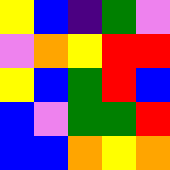[["yellow", "blue", "indigo", "green", "violet"], ["violet", "orange", "yellow", "red", "red"], ["yellow", "blue", "green", "red", "blue"], ["blue", "violet", "green", "green", "red"], ["blue", "blue", "orange", "yellow", "orange"]]